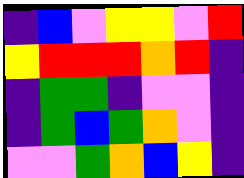[["indigo", "blue", "violet", "yellow", "yellow", "violet", "red"], ["yellow", "red", "red", "red", "orange", "red", "indigo"], ["indigo", "green", "green", "indigo", "violet", "violet", "indigo"], ["indigo", "green", "blue", "green", "orange", "violet", "indigo"], ["violet", "violet", "green", "orange", "blue", "yellow", "indigo"]]